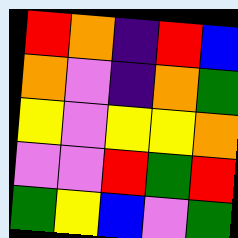[["red", "orange", "indigo", "red", "blue"], ["orange", "violet", "indigo", "orange", "green"], ["yellow", "violet", "yellow", "yellow", "orange"], ["violet", "violet", "red", "green", "red"], ["green", "yellow", "blue", "violet", "green"]]